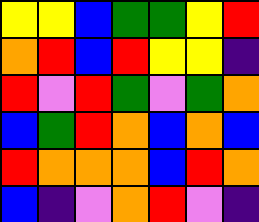[["yellow", "yellow", "blue", "green", "green", "yellow", "red"], ["orange", "red", "blue", "red", "yellow", "yellow", "indigo"], ["red", "violet", "red", "green", "violet", "green", "orange"], ["blue", "green", "red", "orange", "blue", "orange", "blue"], ["red", "orange", "orange", "orange", "blue", "red", "orange"], ["blue", "indigo", "violet", "orange", "red", "violet", "indigo"]]